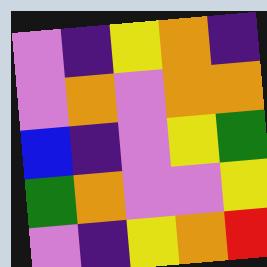[["violet", "indigo", "yellow", "orange", "indigo"], ["violet", "orange", "violet", "orange", "orange"], ["blue", "indigo", "violet", "yellow", "green"], ["green", "orange", "violet", "violet", "yellow"], ["violet", "indigo", "yellow", "orange", "red"]]